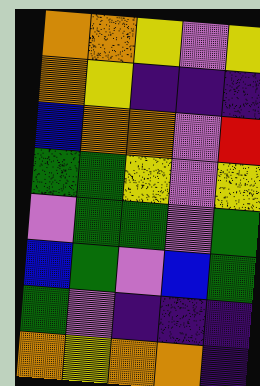[["orange", "orange", "yellow", "violet", "yellow"], ["orange", "yellow", "indigo", "indigo", "indigo"], ["blue", "orange", "orange", "violet", "red"], ["green", "green", "yellow", "violet", "yellow"], ["violet", "green", "green", "violet", "green"], ["blue", "green", "violet", "blue", "green"], ["green", "violet", "indigo", "indigo", "indigo"], ["orange", "yellow", "orange", "orange", "indigo"]]